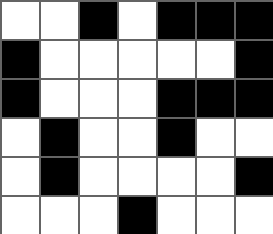[["white", "white", "black", "white", "black", "black", "black"], ["black", "white", "white", "white", "white", "white", "black"], ["black", "white", "white", "white", "black", "black", "black"], ["white", "black", "white", "white", "black", "white", "white"], ["white", "black", "white", "white", "white", "white", "black"], ["white", "white", "white", "black", "white", "white", "white"]]